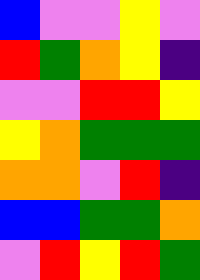[["blue", "violet", "violet", "yellow", "violet"], ["red", "green", "orange", "yellow", "indigo"], ["violet", "violet", "red", "red", "yellow"], ["yellow", "orange", "green", "green", "green"], ["orange", "orange", "violet", "red", "indigo"], ["blue", "blue", "green", "green", "orange"], ["violet", "red", "yellow", "red", "green"]]